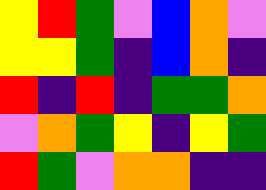[["yellow", "red", "green", "violet", "blue", "orange", "violet"], ["yellow", "yellow", "green", "indigo", "blue", "orange", "indigo"], ["red", "indigo", "red", "indigo", "green", "green", "orange"], ["violet", "orange", "green", "yellow", "indigo", "yellow", "green"], ["red", "green", "violet", "orange", "orange", "indigo", "indigo"]]